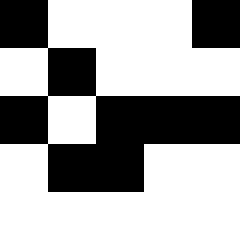[["black", "white", "white", "white", "black"], ["white", "black", "white", "white", "white"], ["black", "white", "black", "black", "black"], ["white", "black", "black", "white", "white"], ["white", "white", "white", "white", "white"]]